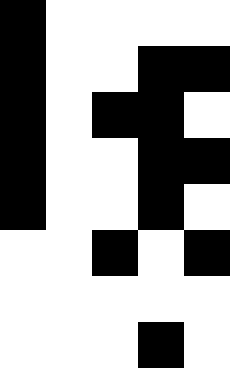[["black", "white", "white", "white", "white"], ["black", "white", "white", "black", "black"], ["black", "white", "black", "black", "white"], ["black", "white", "white", "black", "black"], ["black", "white", "white", "black", "white"], ["white", "white", "black", "white", "black"], ["white", "white", "white", "white", "white"], ["white", "white", "white", "black", "white"]]